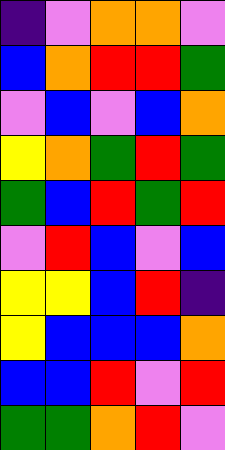[["indigo", "violet", "orange", "orange", "violet"], ["blue", "orange", "red", "red", "green"], ["violet", "blue", "violet", "blue", "orange"], ["yellow", "orange", "green", "red", "green"], ["green", "blue", "red", "green", "red"], ["violet", "red", "blue", "violet", "blue"], ["yellow", "yellow", "blue", "red", "indigo"], ["yellow", "blue", "blue", "blue", "orange"], ["blue", "blue", "red", "violet", "red"], ["green", "green", "orange", "red", "violet"]]